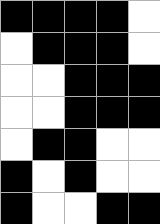[["black", "black", "black", "black", "white"], ["white", "black", "black", "black", "white"], ["white", "white", "black", "black", "black"], ["white", "white", "black", "black", "black"], ["white", "black", "black", "white", "white"], ["black", "white", "black", "white", "white"], ["black", "white", "white", "black", "black"]]